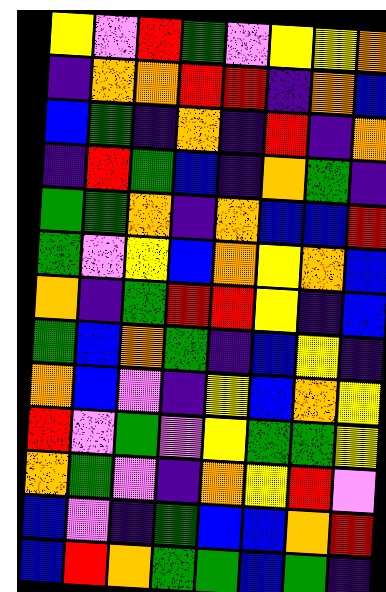[["yellow", "violet", "red", "green", "violet", "yellow", "yellow", "orange"], ["indigo", "orange", "orange", "red", "red", "indigo", "orange", "blue"], ["blue", "green", "indigo", "orange", "indigo", "red", "indigo", "orange"], ["indigo", "red", "green", "blue", "indigo", "orange", "green", "indigo"], ["green", "green", "orange", "indigo", "orange", "blue", "blue", "red"], ["green", "violet", "yellow", "blue", "orange", "yellow", "orange", "blue"], ["orange", "indigo", "green", "red", "red", "yellow", "indigo", "blue"], ["green", "blue", "orange", "green", "indigo", "blue", "yellow", "indigo"], ["orange", "blue", "violet", "indigo", "yellow", "blue", "orange", "yellow"], ["red", "violet", "green", "violet", "yellow", "green", "green", "yellow"], ["orange", "green", "violet", "indigo", "orange", "yellow", "red", "violet"], ["blue", "violet", "indigo", "green", "blue", "blue", "orange", "red"], ["blue", "red", "orange", "green", "green", "blue", "green", "indigo"]]